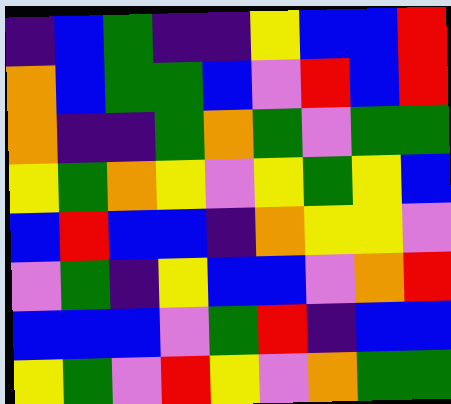[["indigo", "blue", "green", "indigo", "indigo", "yellow", "blue", "blue", "red"], ["orange", "blue", "green", "green", "blue", "violet", "red", "blue", "red"], ["orange", "indigo", "indigo", "green", "orange", "green", "violet", "green", "green"], ["yellow", "green", "orange", "yellow", "violet", "yellow", "green", "yellow", "blue"], ["blue", "red", "blue", "blue", "indigo", "orange", "yellow", "yellow", "violet"], ["violet", "green", "indigo", "yellow", "blue", "blue", "violet", "orange", "red"], ["blue", "blue", "blue", "violet", "green", "red", "indigo", "blue", "blue"], ["yellow", "green", "violet", "red", "yellow", "violet", "orange", "green", "green"]]